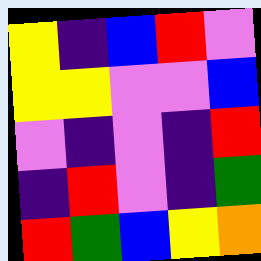[["yellow", "indigo", "blue", "red", "violet"], ["yellow", "yellow", "violet", "violet", "blue"], ["violet", "indigo", "violet", "indigo", "red"], ["indigo", "red", "violet", "indigo", "green"], ["red", "green", "blue", "yellow", "orange"]]